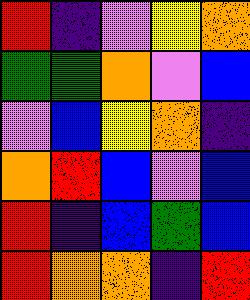[["red", "indigo", "violet", "yellow", "orange"], ["green", "green", "orange", "violet", "blue"], ["violet", "blue", "yellow", "orange", "indigo"], ["orange", "red", "blue", "violet", "blue"], ["red", "indigo", "blue", "green", "blue"], ["red", "orange", "orange", "indigo", "red"]]